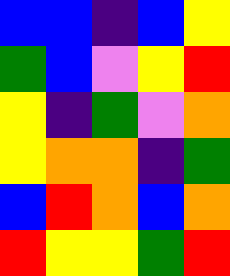[["blue", "blue", "indigo", "blue", "yellow"], ["green", "blue", "violet", "yellow", "red"], ["yellow", "indigo", "green", "violet", "orange"], ["yellow", "orange", "orange", "indigo", "green"], ["blue", "red", "orange", "blue", "orange"], ["red", "yellow", "yellow", "green", "red"]]